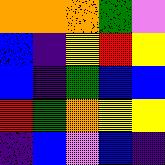[["orange", "orange", "orange", "green", "violet"], ["blue", "indigo", "yellow", "red", "yellow"], ["blue", "indigo", "green", "blue", "blue"], ["red", "green", "orange", "yellow", "yellow"], ["indigo", "blue", "violet", "blue", "indigo"]]